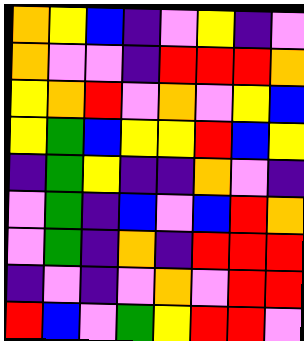[["orange", "yellow", "blue", "indigo", "violet", "yellow", "indigo", "violet"], ["orange", "violet", "violet", "indigo", "red", "red", "red", "orange"], ["yellow", "orange", "red", "violet", "orange", "violet", "yellow", "blue"], ["yellow", "green", "blue", "yellow", "yellow", "red", "blue", "yellow"], ["indigo", "green", "yellow", "indigo", "indigo", "orange", "violet", "indigo"], ["violet", "green", "indigo", "blue", "violet", "blue", "red", "orange"], ["violet", "green", "indigo", "orange", "indigo", "red", "red", "red"], ["indigo", "violet", "indigo", "violet", "orange", "violet", "red", "red"], ["red", "blue", "violet", "green", "yellow", "red", "red", "violet"]]